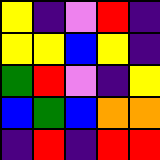[["yellow", "indigo", "violet", "red", "indigo"], ["yellow", "yellow", "blue", "yellow", "indigo"], ["green", "red", "violet", "indigo", "yellow"], ["blue", "green", "blue", "orange", "orange"], ["indigo", "red", "indigo", "red", "red"]]